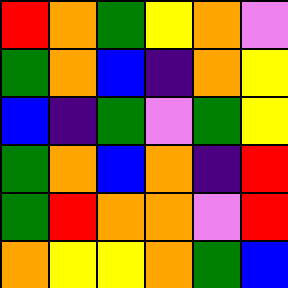[["red", "orange", "green", "yellow", "orange", "violet"], ["green", "orange", "blue", "indigo", "orange", "yellow"], ["blue", "indigo", "green", "violet", "green", "yellow"], ["green", "orange", "blue", "orange", "indigo", "red"], ["green", "red", "orange", "orange", "violet", "red"], ["orange", "yellow", "yellow", "orange", "green", "blue"]]